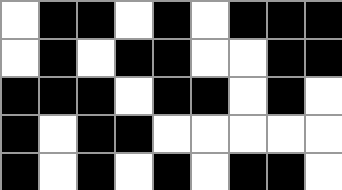[["white", "black", "black", "white", "black", "white", "black", "black", "black"], ["white", "black", "white", "black", "black", "white", "white", "black", "black"], ["black", "black", "black", "white", "black", "black", "white", "black", "white"], ["black", "white", "black", "black", "white", "white", "white", "white", "white"], ["black", "white", "black", "white", "black", "white", "black", "black", "white"]]